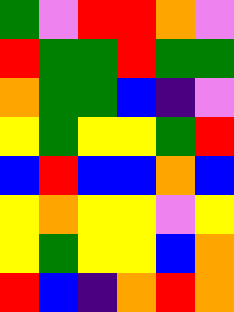[["green", "violet", "red", "red", "orange", "violet"], ["red", "green", "green", "red", "green", "green"], ["orange", "green", "green", "blue", "indigo", "violet"], ["yellow", "green", "yellow", "yellow", "green", "red"], ["blue", "red", "blue", "blue", "orange", "blue"], ["yellow", "orange", "yellow", "yellow", "violet", "yellow"], ["yellow", "green", "yellow", "yellow", "blue", "orange"], ["red", "blue", "indigo", "orange", "red", "orange"]]